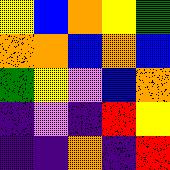[["yellow", "blue", "orange", "yellow", "green"], ["orange", "orange", "blue", "orange", "blue"], ["green", "yellow", "violet", "blue", "orange"], ["indigo", "violet", "indigo", "red", "yellow"], ["indigo", "indigo", "orange", "indigo", "red"]]